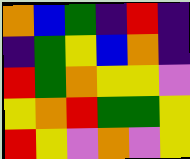[["orange", "blue", "green", "indigo", "red", "indigo"], ["indigo", "green", "yellow", "blue", "orange", "indigo"], ["red", "green", "orange", "yellow", "yellow", "violet"], ["yellow", "orange", "red", "green", "green", "yellow"], ["red", "yellow", "violet", "orange", "violet", "yellow"]]